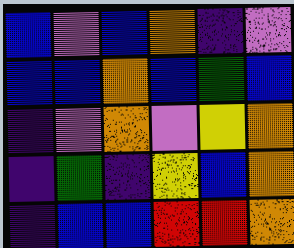[["blue", "violet", "blue", "orange", "indigo", "violet"], ["blue", "blue", "orange", "blue", "green", "blue"], ["indigo", "violet", "orange", "violet", "yellow", "orange"], ["indigo", "green", "indigo", "yellow", "blue", "orange"], ["indigo", "blue", "blue", "red", "red", "orange"]]